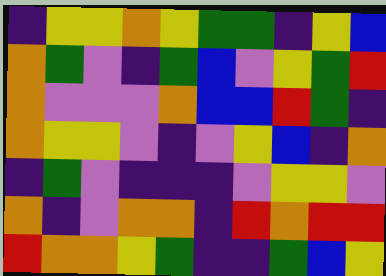[["indigo", "yellow", "yellow", "orange", "yellow", "green", "green", "indigo", "yellow", "blue"], ["orange", "green", "violet", "indigo", "green", "blue", "violet", "yellow", "green", "red"], ["orange", "violet", "violet", "violet", "orange", "blue", "blue", "red", "green", "indigo"], ["orange", "yellow", "yellow", "violet", "indigo", "violet", "yellow", "blue", "indigo", "orange"], ["indigo", "green", "violet", "indigo", "indigo", "indigo", "violet", "yellow", "yellow", "violet"], ["orange", "indigo", "violet", "orange", "orange", "indigo", "red", "orange", "red", "red"], ["red", "orange", "orange", "yellow", "green", "indigo", "indigo", "green", "blue", "yellow"]]